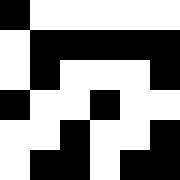[["black", "white", "white", "white", "white", "white"], ["white", "black", "black", "black", "black", "black"], ["white", "black", "white", "white", "white", "black"], ["black", "white", "white", "black", "white", "white"], ["white", "white", "black", "white", "white", "black"], ["white", "black", "black", "white", "black", "black"]]